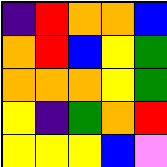[["indigo", "red", "orange", "orange", "blue"], ["orange", "red", "blue", "yellow", "green"], ["orange", "orange", "orange", "yellow", "green"], ["yellow", "indigo", "green", "orange", "red"], ["yellow", "yellow", "yellow", "blue", "violet"]]